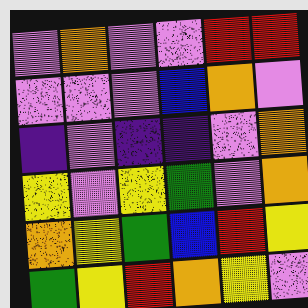[["violet", "orange", "violet", "violet", "red", "red"], ["violet", "violet", "violet", "blue", "orange", "violet"], ["indigo", "violet", "indigo", "indigo", "violet", "orange"], ["yellow", "violet", "yellow", "green", "violet", "orange"], ["orange", "yellow", "green", "blue", "red", "yellow"], ["green", "yellow", "red", "orange", "yellow", "violet"]]